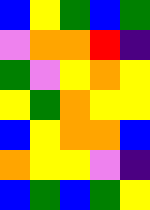[["blue", "yellow", "green", "blue", "green"], ["violet", "orange", "orange", "red", "indigo"], ["green", "violet", "yellow", "orange", "yellow"], ["yellow", "green", "orange", "yellow", "yellow"], ["blue", "yellow", "orange", "orange", "blue"], ["orange", "yellow", "yellow", "violet", "indigo"], ["blue", "green", "blue", "green", "yellow"]]